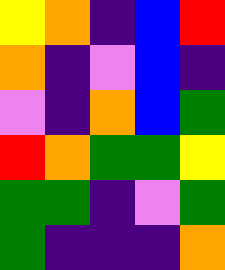[["yellow", "orange", "indigo", "blue", "red"], ["orange", "indigo", "violet", "blue", "indigo"], ["violet", "indigo", "orange", "blue", "green"], ["red", "orange", "green", "green", "yellow"], ["green", "green", "indigo", "violet", "green"], ["green", "indigo", "indigo", "indigo", "orange"]]